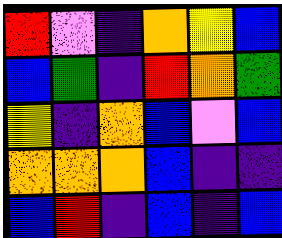[["red", "violet", "indigo", "orange", "yellow", "blue"], ["blue", "green", "indigo", "red", "orange", "green"], ["yellow", "indigo", "orange", "blue", "violet", "blue"], ["orange", "orange", "orange", "blue", "indigo", "indigo"], ["blue", "red", "indigo", "blue", "indigo", "blue"]]